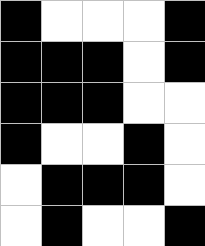[["black", "white", "white", "white", "black"], ["black", "black", "black", "white", "black"], ["black", "black", "black", "white", "white"], ["black", "white", "white", "black", "white"], ["white", "black", "black", "black", "white"], ["white", "black", "white", "white", "black"]]